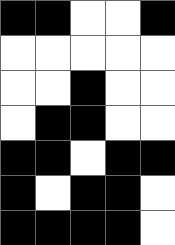[["black", "black", "white", "white", "black"], ["white", "white", "white", "white", "white"], ["white", "white", "black", "white", "white"], ["white", "black", "black", "white", "white"], ["black", "black", "white", "black", "black"], ["black", "white", "black", "black", "white"], ["black", "black", "black", "black", "white"]]